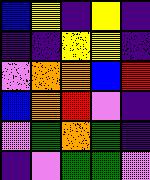[["blue", "yellow", "indigo", "yellow", "indigo"], ["indigo", "indigo", "yellow", "yellow", "indigo"], ["violet", "orange", "orange", "blue", "red"], ["blue", "orange", "red", "violet", "indigo"], ["violet", "green", "orange", "green", "indigo"], ["indigo", "violet", "green", "green", "violet"]]